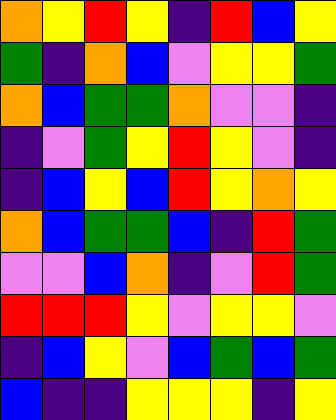[["orange", "yellow", "red", "yellow", "indigo", "red", "blue", "yellow"], ["green", "indigo", "orange", "blue", "violet", "yellow", "yellow", "green"], ["orange", "blue", "green", "green", "orange", "violet", "violet", "indigo"], ["indigo", "violet", "green", "yellow", "red", "yellow", "violet", "indigo"], ["indigo", "blue", "yellow", "blue", "red", "yellow", "orange", "yellow"], ["orange", "blue", "green", "green", "blue", "indigo", "red", "green"], ["violet", "violet", "blue", "orange", "indigo", "violet", "red", "green"], ["red", "red", "red", "yellow", "violet", "yellow", "yellow", "violet"], ["indigo", "blue", "yellow", "violet", "blue", "green", "blue", "green"], ["blue", "indigo", "indigo", "yellow", "yellow", "yellow", "indigo", "yellow"]]